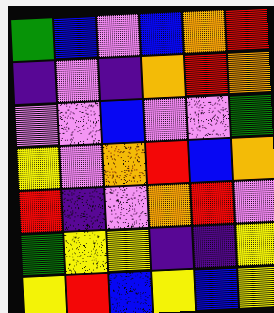[["green", "blue", "violet", "blue", "orange", "red"], ["indigo", "violet", "indigo", "orange", "red", "orange"], ["violet", "violet", "blue", "violet", "violet", "green"], ["yellow", "violet", "orange", "red", "blue", "orange"], ["red", "indigo", "violet", "orange", "red", "violet"], ["green", "yellow", "yellow", "indigo", "indigo", "yellow"], ["yellow", "red", "blue", "yellow", "blue", "yellow"]]